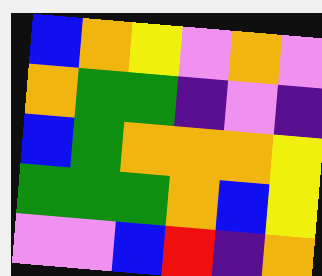[["blue", "orange", "yellow", "violet", "orange", "violet"], ["orange", "green", "green", "indigo", "violet", "indigo"], ["blue", "green", "orange", "orange", "orange", "yellow"], ["green", "green", "green", "orange", "blue", "yellow"], ["violet", "violet", "blue", "red", "indigo", "orange"]]